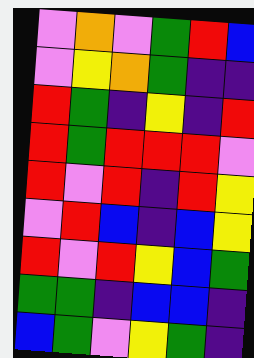[["violet", "orange", "violet", "green", "red", "blue"], ["violet", "yellow", "orange", "green", "indigo", "indigo"], ["red", "green", "indigo", "yellow", "indigo", "red"], ["red", "green", "red", "red", "red", "violet"], ["red", "violet", "red", "indigo", "red", "yellow"], ["violet", "red", "blue", "indigo", "blue", "yellow"], ["red", "violet", "red", "yellow", "blue", "green"], ["green", "green", "indigo", "blue", "blue", "indigo"], ["blue", "green", "violet", "yellow", "green", "indigo"]]